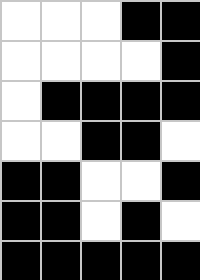[["white", "white", "white", "black", "black"], ["white", "white", "white", "white", "black"], ["white", "black", "black", "black", "black"], ["white", "white", "black", "black", "white"], ["black", "black", "white", "white", "black"], ["black", "black", "white", "black", "white"], ["black", "black", "black", "black", "black"]]